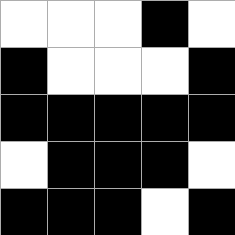[["white", "white", "white", "black", "white"], ["black", "white", "white", "white", "black"], ["black", "black", "black", "black", "black"], ["white", "black", "black", "black", "white"], ["black", "black", "black", "white", "black"]]